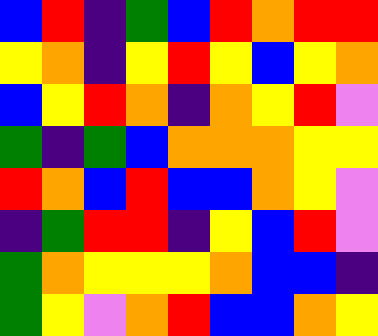[["blue", "red", "indigo", "green", "blue", "red", "orange", "red", "red"], ["yellow", "orange", "indigo", "yellow", "red", "yellow", "blue", "yellow", "orange"], ["blue", "yellow", "red", "orange", "indigo", "orange", "yellow", "red", "violet"], ["green", "indigo", "green", "blue", "orange", "orange", "orange", "yellow", "yellow"], ["red", "orange", "blue", "red", "blue", "blue", "orange", "yellow", "violet"], ["indigo", "green", "red", "red", "indigo", "yellow", "blue", "red", "violet"], ["green", "orange", "yellow", "yellow", "yellow", "orange", "blue", "blue", "indigo"], ["green", "yellow", "violet", "orange", "red", "blue", "blue", "orange", "yellow"]]